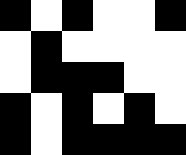[["black", "white", "black", "white", "white", "black"], ["white", "black", "white", "white", "white", "white"], ["white", "black", "black", "black", "white", "white"], ["black", "white", "black", "white", "black", "white"], ["black", "white", "black", "black", "black", "black"]]